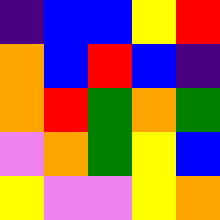[["indigo", "blue", "blue", "yellow", "red"], ["orange", "blue", "red", "blue", "indigo"], ["orange", "red", "green", "orange", "green"], ["violet", "orange", "green", "yellow", "blue"], ["yellow", "violet", "violet", "yellow", "orange"]]